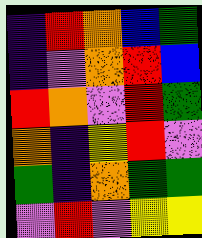[["indigo", "red", "orange", "blue", "green"], ["indigo", "violet", "orange", "red", "blue"], ["red", "orange", "violet", "red", "green"], ["orange", "indigo", "yellow", "red", "violet"], ["green", "indigo", "orange", "green", "green"], ["violet", "red", "violet", "yellow", "yellow"]]